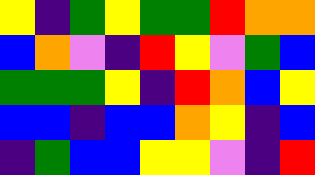[["yellow", "indigo", "green", "yellow", "green", "green", "red", "orange", "orange"], ["blue", "orange", "violet", "indigo", "red", "yellow", "violet", "green", "blue"], ["green", "green", "green", "yellow", "indigo", "red", "orange", "blue", "yellow"], ["blue", "blue", "indigo", "blue", "blue", "orange", "yellow", "indigo", "blue"], ["indigo", "green", "blue", "blue", "yellow", "yellow", "violet", "indigo", "red"]]